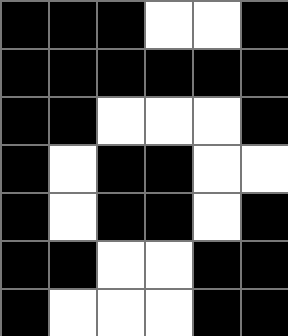[["black", "black", "black", "white", "white", "black"], ["black", "black", "black", "black", "black", "black"], ["black", "black", "white", "white", "white", "black"], ["black", "white", "black", "black", "white", "white"], ["black", "white", "black", "black", "white", "black"], ["black", "black", "white", "white", "black", "black"], ["black", "white", "white", "white", "black", "black"]]